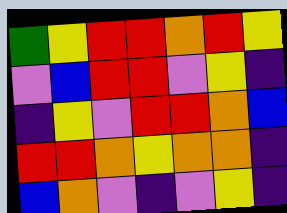[["green", "yellow", "red", "red", "orange", "red", "yellow"], ["violet", "blue", "red", "red", "violet", "yellow", "indigo"], ["indigo", "yellow", "violet", "red", "red", "orange", "blue"], ["red", "red", "orange", "yellow", "orange", "orange", "indigo"], ["blue", "orange", "violet", "indigo", "violet", "yellow", "indigo"]]